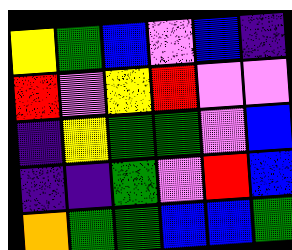[["yellow", "green", "blue", "violet", "blue", "indigo"], ["red", "violet", "yellow", "red", "violet", "violet"], ["indigo", "yellow", "green", "green", "violet", "blue"], ["indigo", "indigo", "green", "violet", "red", "blue"], ["orange", "green", "green", "blue", "blue", "green"]]